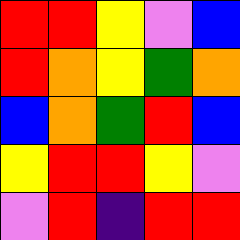[["red", "red", "yellow", "violet", "blue"], ["red", "orange", "yellow", "green", "orange"], ["blue", "orange", "green", "red", "blue"], ["yellow", "red", "red", "yellow", "violet"], ["violet", "red", "indigo", "red", "red"]]